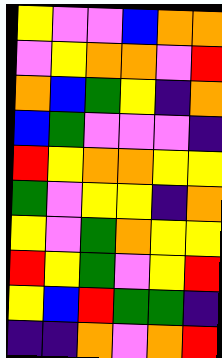[["yellow", "violet", "violet", "blue", "orange", "orange"], ["violet", "yellow", "orange", "orange", "violet", "red"], ["orange", "blue", "green", "yellow", "indigo", "orange"], ["blue", "green", "violet", "violet", "violet", "indigo"], ["red", "yellow", "orange", "orange", "yellow", "yellow"], ["green", "violet", "yellow", "yellow", "indigo", "orange"], ["yellow", "violet", "green", "orange", "yellow", "yellow"], ["red", "yellow", "green", "violet", "yellow", "red"], ["yellow", "blue", "red", "green", "green", "indigo"], ["indigo", "indigo", "orange", "violet", "orange", "red"]]